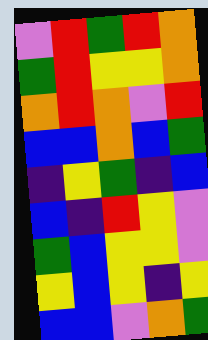[["violet", "red", "green", "red", "orange"], ["green", "red", "yellow", "yellow", "orange"], ["orange", "red", "orange", "violet", "red"], ["blue", "blue", "orange", "blue", "green"], ["indigo", "yellow", "green", "indigo", "blue"], ["blue", "indigo", "red", "yellow", "violet"], ["green", "blue", "yellow", "yellow", "violet"], ["yellow", "blue", "yellow", "indigo", "yellow"], ["blue", "blue", "violet", "orange", "green"]]